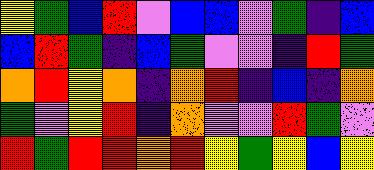[["yellow", "green", "blue", "red", "violet", "blue", "blue", "violet", "green", "indigo", "blue"], ["blue", "red", "green", "indigo", "blue", "green", "violet", "violet", "indigo", "red", "green"], ["orange", "red", "yellow", "orange", "indigo", "orange", "red", "indigo", "blue", "indigo", "orange"], ["green", "violet", "yellow", "red", "indigo", "orange", "violet", "violet", "red", "green", "violet"], ["red", "green", "red", "red", "orange", "red", "yellow", "green", "yellow", "blue", "yellow"]]